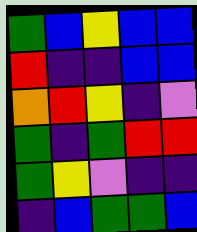[["green", "blue", "yellow", "blue", "blue"], ["red", "indigo", "indigo", "blue", "blue"], ["orange", "red", "yellow", "indigo", "violet"], ["green", "indigo", "green", "red", "red"], ["green", "yellow", "violet", "indigo", "indigo"], ["indigo", "blue", "green", "green", "blue"]]